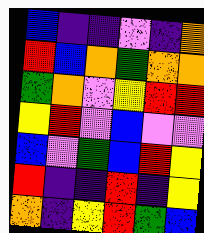[["blue", "indigo", "indigo", "violet", "indigo", "orange"], ["red", "blue", "orange", "green", "orange", "orange"], ["green", "orange", "violet", "yellow", "red", "red"], ["yellow", "red", "violet", "blue", "violet", "violet"], ["blue", "violet", "green", "blue", "red", "yellow"], ["red", "indigo", "indigo", "red", "indigo", "yellow"], ["orange", "indigo", "yellow", "red", "green", "blue"]]